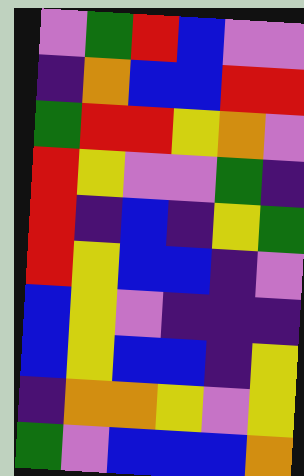[["violet", "green", "red", "blue", "violet", "violet"], ["indigo", "orange", "blue", "blue", "red", "red"], ["green", "red", "red", "yellow", "orange", "violet"], ["red", "yellow", "violet", "violet", "green", "indigo"], ["red", "indigo", "blue", "indigo", "yellow", "green"], ["red", "yellow", "blue", "blue", "indigo", "violet"], ["blue", "yellow", "violet", "indigo", "indigo", "indigo"], ["blue", "yellow", "blue", "blue", "indigo", "yellow"], ["indigo", "orange", "orange", "yellow", "violet", "yellow"], ["green", "violet", "blue", "blue", "blue", "orange"]]